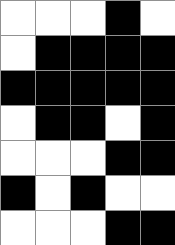[["white", "white", "white", "black", "white"], ["white", "black", "black", "black", "black"], ["black", "black", "black", "black", "black"], ["white", "black", "black", "white", "black"], ["white", "white", "white", "black", "black"], ["black", "white", "black", "white", "white"], ["white", "white", "white", "black", "black"]]